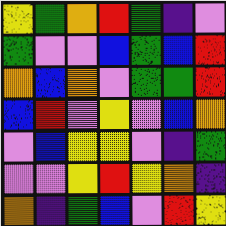[["yellow", "green", "orange", "red", "green", "indigo", "violet"], ["green", "violet", "violet", "blue", "green", "blue", "red"], ["orange", "blue", "orange", "violet", "green", "green", "red"], ["blue", "red", "violet", "yellow", "violet", "blue", "orange"], ["violet", "blue", "yellow", "yellow", "violet", "indigo", "green"], ["violet", "violet", "yellow", "red", "yellow", "orange", "indigo"], ["orange", "indigo", "green", "blue", "violet", "red", "yellow"]]